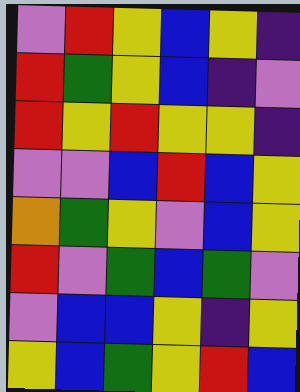[["violet", "red", "yellow", "blue", "yellow", "indigo"], ["red", "green", "yellow", "blue", "indigo", "violet"], ["red", "yellow", "red", "yellow", "yellow", "indigo"], ["violet", "violet", "blue", "red", "blue", "yellow"], ["orange", "green", "yellow", "violet", "blue", "yellow"], ["red", "violet", "green", "blue", "green", "violet"], ["violet", "blue", "blue", "yellow", "indigo", "yellow"], ["yellow", "blue", "green", "yellow", "red", "blue"]]